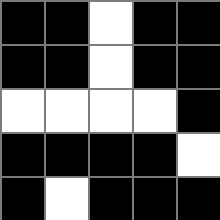[["black", "black", "white", "black", "black"], ["black", "black", "white", "black", "black"], ["white", "white", "white", "white", "black"], ["black", "black", "black", "black", "white"], ["black", "white", "black", "black", "black"]]